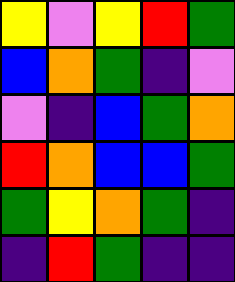[["yellow", "violet", "yellow", "red", "green"], ["blue", "orange", "green", "indigo", "violet"], ["violet", "indigo", "blue", "green", "orange"], ["red", "orange", "blue", "blue", "green"], ["green", "yellow", "orange", "green", "indigo"], ["indigo", "red", "green", "indigo", "indigo"]]